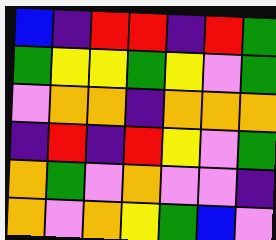[["blue", "indigo", "red", "red", "indigo", "red", "green"], ["green", "yellow", "yellow", "green", "yellow", "violet", "green"], ["violet", "orange", "orange", "indigo", "orange", "orange", "orange"], ["indigo", "red", "indigo", "red", "yellow", "violet", "green"], ["orange", "green", "violet", "orange", "violet", "violet", "indigo"], ["orange", "violet", "orange", "yellow", "green", "blue", "violet"]]